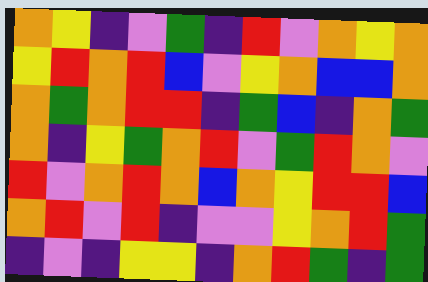[["orange", "yellow", "indigo", "violet", "green", "indigo", "red", "violet", "orange", "yellow", "orange"], ["yellow", "red", "orange", "red", "blue", "violet", "yellow", "orange", "blue", "blue", "orange"], ["orange", "green", "orange", "red", "red", "indigo", "green", "blue", "indigo", "orange", "green"], ["orange", "indigo", "yellow", "green", "orange", "red", "violet", "green", "red", "orange", "violet"], ["red", "violet", "orange", "red", "orange", "blue", "orange", "yellow", "red", "red", "blue"], ["orange", "red", "violet", "red", "indigo", "violet", "violet", "yellow", "orange", "red", "green"], ["indigo", "violet", "indigo", "yellow", "yellow", "indigo", "orange", "red", "green", "indigo", "green"]]